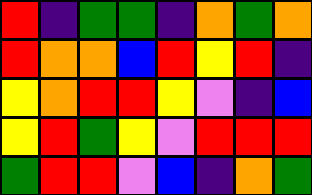[["red", "indigo", "green", "green", "indigo", "orange", "green", "orange"], ["red", "orange", "orange", "blue", "red", "yellow", "red", "indigo"], ["yellow", "orange", "red", "red", "yellow", "violet", "indigo", "blue"], ["yellow", "red", "green", "yellow", "violet", "red", "red", "red"], ["green", "red", "red", "violet", "blue", "indigo", "orange", "green"]]